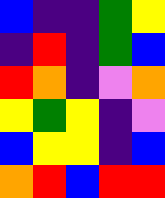[["blue", "indigo", "indigo", "green", "yellow"], ["indigo", "red", "indigo", "green", "blue"], ["red", "orange", "indigo", "violet", "orange"], ["yellow", "green", "yellow", "indigo", "violet"], ["blue", "yellow", "yellow", "indigo", "blue"], ["orange", "red", "blue", "red", "red"]]